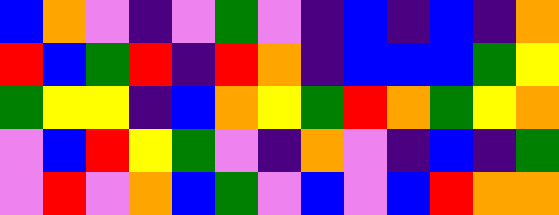[["blue", "orange", "violet", "indigo", "violet", "green", "violet", "indigo", "blue", "indigo", "blue", "indigo", "orange"], ["red", "blue", "green", "red", "indigo", "red", "orange", "indigo", "blue", "blue", "blue", "green", "yellow"], ["green", "yellow", "yellow", "indigo", "blue", "orange", "yellow", "green", "red", "orange", "green", "yellow", "orange"], ["violet", "blue", "red", "yellow", "green", "violet", "indigo", "orange", "violet", "indigo", "blue", "indigo", "green"], ["violet", "red", "violet", "orange", "blue", "green", "violet", "blue", "violet", "blue", "red", "orange", "orange"]]